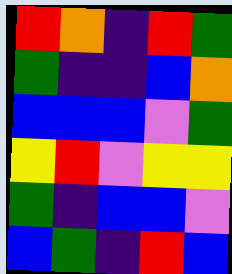[["red", "orange", "indigo", "red", "green"], ["green", "indigo", "indigo", "blue", "orange"], ["blue", "blue", "blue", "violet", "green"], ["yellow", "red", "violet", "yellow", "yellow"], ["green", "indigo", "blue", "blue", "violet"], ["blue", "green", "indigo", "red", "blue"]]